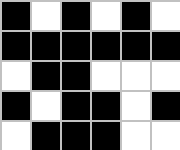[["black", "white", "black", "white", "black", "white"], ["black", "black", "black", "black", "black", "black"], ["white", "black", "black", "white", "white", "white"], ["black", "white", "black", "black", "white", "black"], ["white", "black", "black", "black", "white", "white"]]